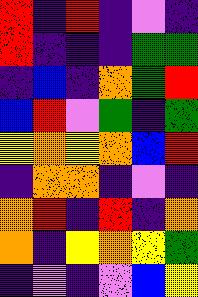[["red", "indigo", "red", "indigo", "violet", "indigo"], ["red", "indigo", "indigo", "indigo", "green", "green"], ["indigo", "blue", "indigo", "orange", "green", "red"], ["blue", "red", "violet", "green", "indigo", "green"], ["yellow", "orange", "yellow", "orange", "blue", "red"], ["indigo", "orange", "orange", "indigo", "violet", "indigo"], ["orange", "red", "indigo", "red", "indigo", "orange"], ["orange", "indigo", "yellow", "orange", "yellow", "green"], ["indigo", "violet", "indigo", "violet", "blue", "yellow"]]